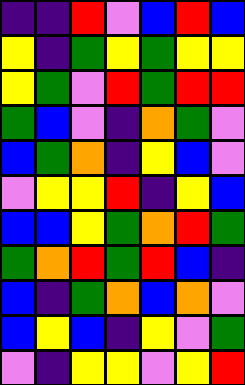[["indigo", "indigo", "red", "violet", "blue", "red", "blue"], ["yellow", "indigo", "green", "yellow", "green", "yellow", "yellow"], ["yellow", "green", "violet", "red", "green", "red", "red"], ["green", "blue", "violet", "indigo", "orange", "green", "violet"], ["blue", "green", "orange", "indigo", "yellow", "blue", "violet"], ["violet", "yellow", "yellow", "red", "indigo", "yellow", "blue"], ["blue", "blue", "yellow", "green", "orange", "red", "green"], ["green", "orange", "red", "green", "red", "blue", "indigo"], ["blue", "indigo", "green", "orange", "blue", "orange", "violet"], ["blue", "yellow", "blue", "indigo", "yellow", "violet", "green"], ["violet", "indigo", "yellow", "yellow", "violet", "yellow", "red"]]